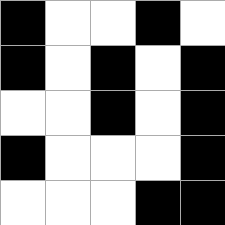[["black", "white", "white", "black", "white"], ["black", "white", "black", "white", "black"], ["white", "white", "black", "white", "black"], ["black", "white", "white", "white", "black"], ["white", "white", "white", "black", "black"]]